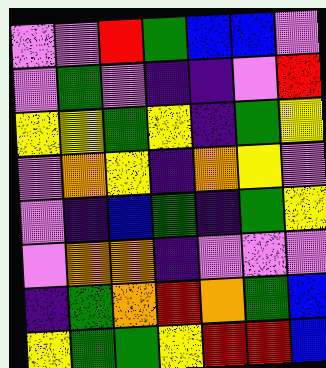[["violet", "violet", "red", "green", "blue", "blue", "violet"], ["violet", "green", "violet", "indigo", "indigo", "violet", "red"], ["yellow", "yellow", "green", "yellow", "indigo", "green", "yellow"], ["violet", "orange", "yellow", "indigo", "orange", "yellow", "violet"], ["violet", "indigo", "blue", "green", "indigo", "green", "yellow"], ["violet", "orange", "orange", "indigo", "violet", "violet", "violet"], ["indigo", "green", "orange", "red", "orange", "green", "blue"], ["yellow", "green", "green", "yellow", "red", "red", "blue"]]